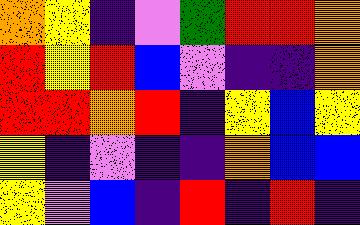[["orange", "yellow", "indigo", "violet", "green", "red", "red", "orange"], ["red", "yellow", "red", "blue", "violet", "indigo", "indigo", "orange"], ["red", "red", "orange", "red", "indigo", "yellow", "blue", "yellow"], ["yellow", "indigo", "violet", "indigo", "indigo", "orange", "blue", "blue"], ["yellow", "violet", "blue", "indigo", "red", "indigo", "red", "indigo"]]